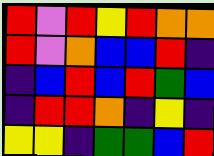[["red", "violet", "red", "yellow", "red", "orange", "orange"], ["red", "violet", "orange", "blue", "blue", "red", "indigo"], ["indigo", "blue", "red", "blue", "red", "green", "blue"], ["indigo", "red", "red", "orange", "indigo", "yellow", "indigo"], ["yellow", "yellow", "indigo", "green", "green", "blue", "red"]]